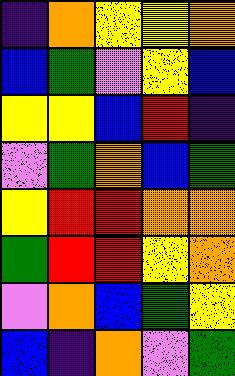[["indigo", "orange", "yellow", "yellow", "orange"], ["blue", "green", "violet", "yellow", "blue"], ["yellow", "yellow", "blue", "red", "indigo"], ["violet", "green", "orange", "blue", "green"], ["yellow", "red", "red", "orange", "orange"], ["green", "red", "red", "yellow", "orange"], ["violet", "orange", "blue", "green", "yellow"], ["blue", "indigo", "orange", "violet", "green"]]